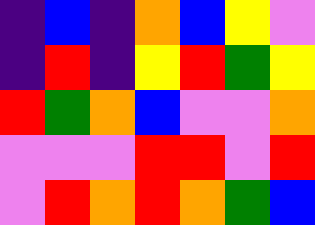[["indigo", "blue", "indigo", "orange", "blue", "yellow", "violet"], ["indigo", "red", "indigo", "yellow", "red", "green", "yellow"], ["red", "green", "orange", "blue", "violet", "violet", "orange"], ["violet", "violet", "violet", "red", "red", "violet", "red"], ["violet", "red", "orange", "red", "orange", "green", "blue"]]